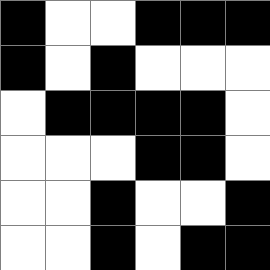[["black", "white", "white", "black", "black", "black"], ["black", "white", "black", "white", "white", "white"], ["white", "black", "black", "black", "black", "white"], ["white", "white", "white", "black", "black", "white"], ["white", "white", "black", "white", "white", "black"], ["white", "white", "black", "white", "black", "black"]]